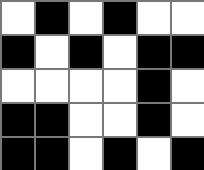[["white", "black", "white", "black", "white", "white"], ["black", "white", "black", "white", "black", "black"], ["white", "white", "white", "white", "black", "white"], ["black", "black", "white", "white", "black", "white"], ["black", "black", "white", "black", "white", "black"]]